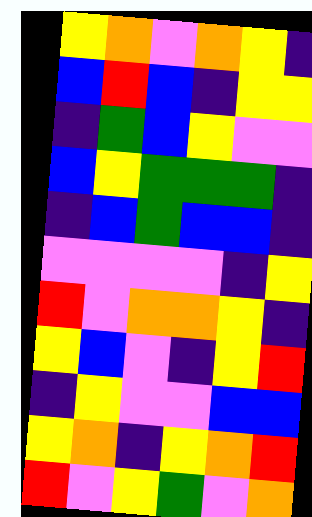[["yellow", "orange", "violet", "orange", "yellow", "indigo"], ["blue", "red", "blue", "indigo", "yellow", "yellow"], ["indigo", "green", "blue", "yellow", "violet", "violet"], ["blue", "yellow", "green", "green", "green", "indigo"], ["indigo", "blue", "green", "blue", "blue", "indigo"], ["violet", "violet", "violet", "violet", "indigo", "yellow"], ["red", "violet", "orange", "orange", "yellow", "indigo"], ["yellow", "blue", "violet", "indigo", "yellow", "red"], ["indigo", "yellow", "violet", "violet", "blue", "blue"], ["yellow", "orange", "indigo", "yellow", "orange", "red"], ["red", "violet", "yellow", "green", "violet", "orange"]]